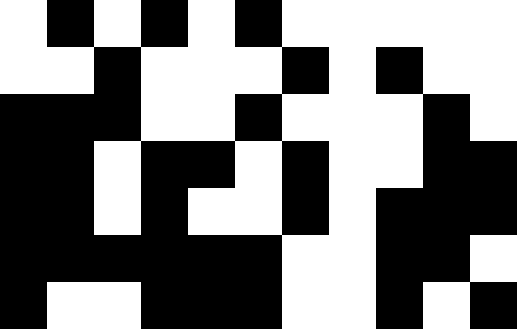[["white", "black", "white", "black", "white", "black", "white", "white", "white", "white", "white"], ["white", "white", "black", "white", "white", "white", "black", "white", "black", "white", "white"], ["black", "black", "black", "white", "white", "black", "white", "white", "white", "black", "white"], ["black", "black", "white", "black", "black", "white", "black", "white", "white", "black", "black"], ["black", "black", "white", "black", "white", "white", "black", "white", "black", "black", "black"], ["black", "black", "black", "black", "black", "black", "white", "white", "black", "black", "white"], ["black", "white", "white", "black", "black", "black", "white", "white", "black", "white", "black"]]